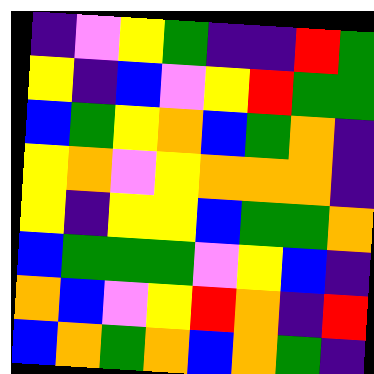[["indigo", "violet", "yellow", "green", "indigo", "indigo", "red", "green"], ["yellow", "indigo", "blue", "violet", "yellow", "red", "green", "green"], ["blue", "green", "yellow", "orange", "blue", "green", "orange", "indigo"], ["yellow", "orange", "violet", "yellow", "orange", "orange", "orange", "indigo"], ["yellow", "indigo", "yellow", "yellow", "blue", "green", "green", "orange"], ["blue", "green", "green", "green", "violet", "yellow", "blue", "indigo"], ["orange", "blue", "violet", "yellow", "red", "orange", "indigo", "red"], ["blue", "orange", "green", "orange", "blue", "orange", "green", "indigo"]]